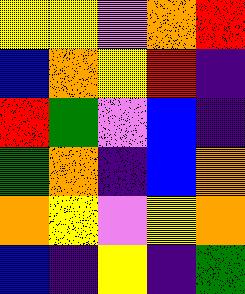[["yellow", "yellow", "violet", "orange", "red"], ["blue", "orange", "yellow", "red", "indigo"], ["red", "green", "violet", "blue", "indigo"], ["green", "orange", "indigo", "blue", "orange"], ["orange", "yellow", "violet", "yellow", "orange"], ["blue", "indigo", "yellow", "indigo", "green"]]